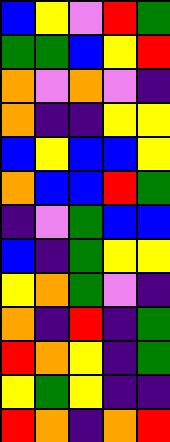[["blue", "yellow", "violet", "red", "green"], ["green", "green", "blue", "yellow", "red"], ["orange", "violet", "orange", "violet", "indigo"], ["orange", "indigo", "indigo", "yellow", "yellow"], ["blue", "yellow", "blue", "blue", "yellow"], ["orange", "blue", "blue", "red", "green"], ["indigo", "violet", "green", "blue", "blue"], ["blue", "indigo", "green", "yellow", "yellow"], ["yellow", "orange", "green", "violet", "indigo"], ["orange", "indigo", "red", "indigo", "green"], ["red", "orange", "yellow", "indigo", "green"], ["yellow", "green", "yellow", "indigo", "indigo"], ["red", "orange", "indigo", "orange", "red"]]